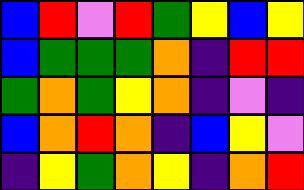[["blue", "red", "violet", "red", "green", "yellow", "blue", "yellow"], ["blue", "green", "green", "green", "orange", "indigo", "red", "red"], ["green", "orange", "green", "yellow", "orange", "indigo", "violet", "indigo"], ["blue", "orange", "red", "orange", "indigo", "blue", "yellow", "violet"], ["indigo", "yellow", "green", "orange", "yellow", "indigo", "orange", "red"]]